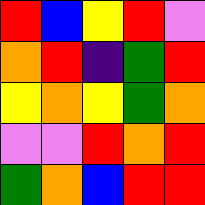[["red", "blue", "yellow", "red", "violet"], ["orange", "red", "indigo", "green", "red"], ["yellow", "orange", "yellow", "green", "orange"], ["violet", "violet", "red", "orange", "red"], ["green", "orange", "blue", "red", "red"]]